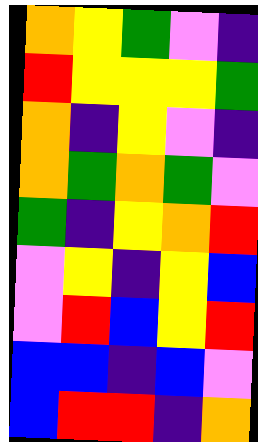[["orange", "yellow", "green", "violet", "indigo"], ["red", "yellow", "yellow", "yellow", "green"], ["orange", "indigo", "yellow", "violet", "indigo"], ["orange", "green", "orange", "green", "violet"], ["green", "indigo", "yellow", "orange", "red"], ["violet", "yellow", "indigo", "yellow", "blue"], ["violet", "red", "blue", "yellow", "red"], ["blue", "blue", "indigo", "blue", "violet"], ["blue", "red", "red", "indigo", "orange"]]